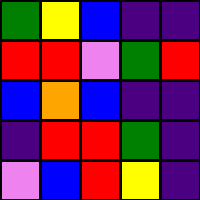[["green", "yellow", "blue", "indigo", "indigo"], ["red", "red", "violet", "green", "red"], ["blue", "orange", "blue", "indigo", "indigo"], ["indigo", "red", "red", "green", "indigo"], ["violet", "blue", "red", "yellow", "indigo"]]